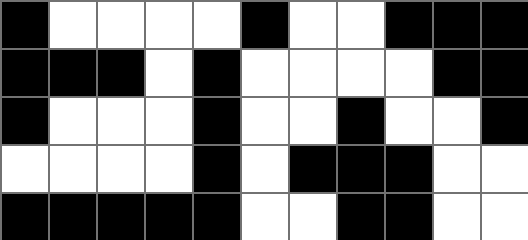[["black", "white", "white", "white", "white", "black", "white", "white", "black", "black", "black"], ["black", "black", "black", "white", "black", "white", "white", "white", "white", "black", "black"], ["black", "white", "white", "white", "black", "white", "white", "black", "white", "white", "black"], ["white", "white", "white", "white", "black", "white", "black", "black", "black", "white", "white"], ["black", "black", "black", "black", "black", "white", "white", "black", "black", "white", "white"]]